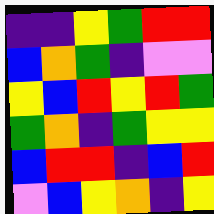[["indigo", "indigo", "yellow", "green", "red", "red"], ["blue", "orange", "green", "indigo", "violet", "violet"], ["yellow", "blue", "red", "yellow", "red", "green"], ["green", "orange", "indigo", "green", "yellow", "yellow"], ["blue", "red", "red", "indigo", "blue", "red"], ["violet", "blue", "yellow", "orange", "indigo", "yellow"]]